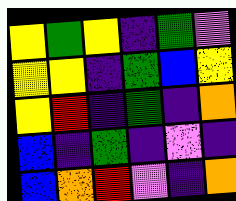[["yellow", "green", "yellow", "indigo", "green", "violet"], ["yellow", "yellow", "indigo", "green", "blue", "yellow"], ["yellow", "red", "indigo", "green", "indigo", "orange"], ["blue", "indigo", "green", "indigo", "violet", "indigo"], ["blue", "orange", "red", "violet", "indigo", "orange"]]